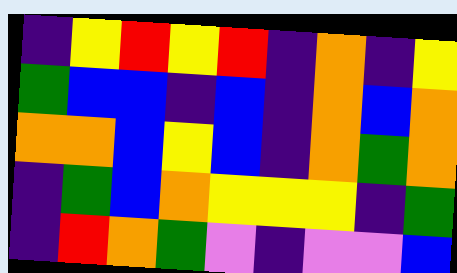[["indigo", "yellow", "red", "yellow", "red", "indigo", "orange", "indigo", "yellow"], ["green", "blue", "blue", "indigo", "blue", "indigo", "orange", "blue", "orange"], ["orange", "orange", "blue", "yellow", "blue", "indigo", "orange", "green", "orange"], ["indigo", "green", "blue", "orange", "yellow", "yellow", "yellow", "indigo", "green"], ["indigo", "red", "orange", "green", "violet", "indigo", "violet", "violet", "blue"]]